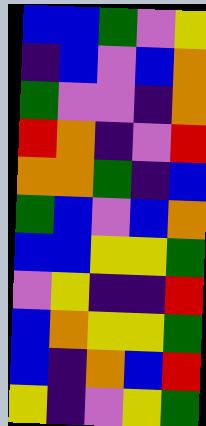[["blue", "blue", "green", "violet", "yellow"], ["indigo", "blue", "violet", "blue", "orange"], ["green", "violet", "violet", "indigo", "orange"], ["red", "orange", "indigo", "violet", "red"], ["orange", "orange", "green", "indigo", "blue"], ["green", "blue", "violet", "blue", "orange"], ["blue", "blue", "yellow", "yellow", "green"], ["violet", "yellow", "indigo", "indigo", "red"], ["blue", "orange", "yellow", "yellow", "green"], ["blue", "indigo", "orange", "blue", "red"], ["yellow", "indigo", "violet", "yellow", "green"]]